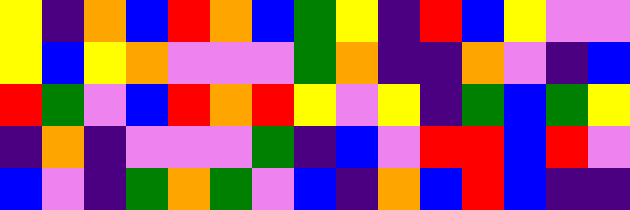[["yellow", "indigo", "orange", "blue", "red", "orange", "blue", "green", "yellow", "indigo", "red", "blue", "yellow", "violet", "violet"], ["yellow", "blue", "yellow", "orange", "violet", "violet", "violet", "green", "orange", "indigo", "indigo", "orange", "violet", "indigo", "blue"], ["red", "green", "violet", "blue", "red", "orange", "red", "yellow", "violet", "yellow", "indigo", "green", "blue", "green", "yellow"], ["indigo", "orange", "indigo", "violet", "violet", "violet", "green", "indigo", "blue", "violet", "red", "red", "blue", "red", "violet"], ["blue", "violet", "indigo", "green", "orange", "green", "violet", "blue", "indigo", "orange", "blue", "red", "blue", "indigo", "indigo"]]